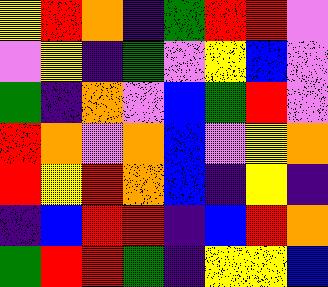[["yellow", "red", "orange", "indigo", "green", "red", "red", "violet"], ["violet", "yellow", "indigo", "green", "violet", "yellow", "blue", "violet"], ["green", "indigo", "orange", "violet", "blue", "green", "red", "violet"], ["red", "orange", "violet", "orange", "blue", "violet", "yellow", "orange"], ["red", "yellow", "red", "orange", "blue", "indigo", "yellow", "indigo"], ["indigo", "blue", "red", "red", "indigo", "blue", "red", "orange"], ["green", "red", "red", "green", "indigo", "yellow", "yellow", "blue"]]